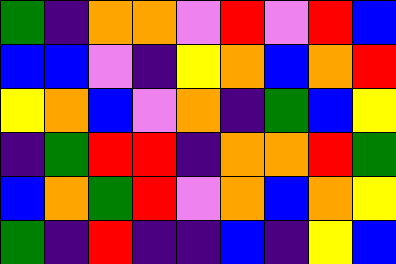[["green", "indigo", "orange", "orange", "violet", "red", "violet", "red", "blue"], ["blue", "blue", "violet", "indigo", "yellow", "orange", "blue", "orange", "red"], ["yellow", "orange", "blue", "violet", "orange", "indigo", "green", "blue", "yellow"], ["indigo", "green", "red", "red", "indigo", "orange", "orange", "red", "green"], ["blue", "orange", "green", "red", "violet", "orange", "blue", "orange", "yellow"], ["green", "indigo", "red", "indigo", "indigo", "blue", "indigo", "yellow", "blue"]]